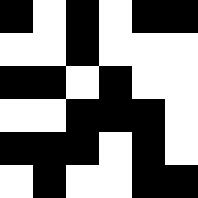[["black", "white", "black", "white", "black", "black"], ["white", "white", "black", "white", "white", "white"], ["black", "black", "white", "black", "white", "white"], ["white", "white", "black", "black", "black", "white"], ["black", "black", "black", "white", "black", "white"], ["white", "black", "white", "white", "black", "black"]]